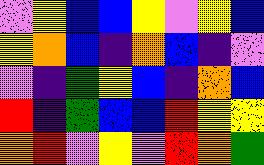[["violet", "yellow", "blue", "blue", "yellow", "violet", "yellow", "blue"], ["yellow", "orange", "blue", "indigo", "orange", "blue", "indigo", "violet"], ["violet", "indigo", "green", "yellow", "blue", "indigo", "orange", "blue"], ["red", "indigo", "green", "blue", "blue", "red", "yellow", "yellow"], ["orange", "red", "violet", "yellow", "violet", "red", "orange", "green"]]